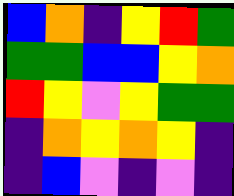[["blue", "orange", "indigo", "yellow", "red", "green"], ["green", "green", "blue", "blue", "yellow", "orange"], ["red", "yellow", "violet", "yellow", "green", "green"], ["indigo", "orange", "yellow", "orange", "yellow", "indigo"], ["indigo", "blue", "violet", "indigo", "violet", "indigo"]]